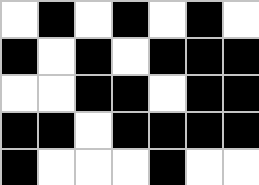[["white", "black", "white", "black", "white", "black", "white"], ["black", "white", "black", "white", "black", "black", "black"], ["white", "white", "black", "black", "white", "black", "black"], ["black", "black", "white", "black", "black", "black", "black"], ["black", "white", "white", "white", "black", "white", "white"]]